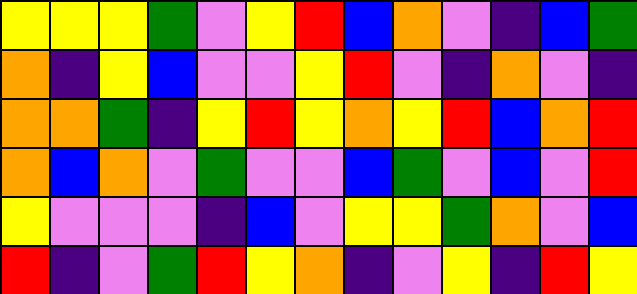[["yellow", "yellow", "yellow", "green", "violet", "yellow", "red", "blue", "orange", "violet", "indigo", "blue", "green"], ["orange", "indigo", "yellow", "blue", "violet", "violet", "yellow", "red", "violet", "indigo", "orange", "violet", "indigo"], ["orange", "orange", "green", "indigo", "yellow", "red", "yellow", "orange", "yellow", "red", "blue", "orange", "red"], ["orange", "blue", "orange", "violet", "green", "violet", "violet", "blue", "green", "violet", "blue", "violet", "red"], ["yellow", "violet", "violet", "violet", "indigo", "blue", "violet", "yellow", "yellow", "green", "orange", "violet", "blue"], ["red", "indigo", "violet", "green", "red", "yellow", "orange", "indigo", "violet", "yellow", "indigo", "red", "yellow"]]